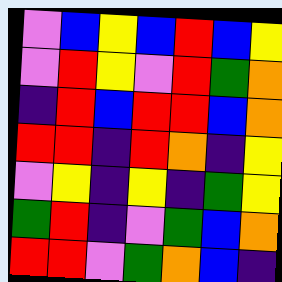[["violet", "blue", "yellow", "blue", "red", "blue", "yellow"], ["violet", "red", "yellow", "violet", "red", "green", "orange"], ["indigo", "red", "blue", "red", "red", "blue", "orange"], ["red", "red", "indigo", "red", "orange", "indigo", "yellow"], ["violet", "yellow", "indigo", "yellow", "indigo", "green", "yellow"], ["green", "red", "indigo", "violet", "green", "blue", "orange"], ["red", "red", "violet", "green", "orange", "blue", "indigo"]]